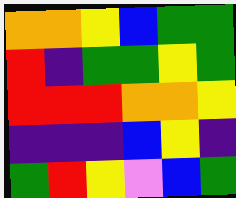[["orange", "orange", "yellow", "blue", "green", "green"], ["red", "indigo", "green", "green", "yellow", "green"], ["red", "red", "red", "orange", "orange", "yellow"], ["indigo", "indigo", "indigo", "blue", "yellow", "indigo"], ["green", "red", "yellow", "violet", "blue", "green"]]